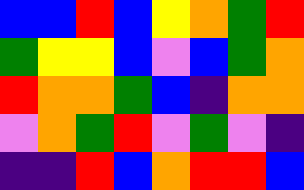[["blue", "blue", "red", "blue", "yellow", "orange", "green", "red"], ["green", "yellow", "yellow", "blue", "violet", "blue", "green", "orange"], ["red", "orange", "orange", "green", "blue", "indigo", "orange", "orange"], ["violet", "orange", "green", "red", "violet", "green", "violet", "indigo"], ["indigo", "indigo", "red", "blue", "orange", "red", "red", "blue"]]